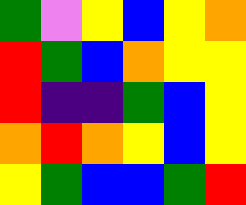[["green", "violet", "yellow", "blue", "yellow", "orange"], ["red", "green", "blue", "orange", "yellow", "yellow"], ["red", "indigo", "indigo", "green", "blue", "yellow"], ["orange", "red", "orange", "yellow", "blue", "yellow"], ["yellow", "green", "blue", "blue", "green", "red"]]